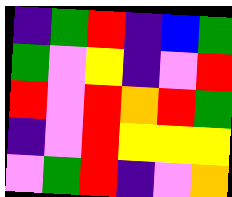[["indigo", "green", "red", "indigo", "blue", "green"], ["green", "violet", "yellow", "indigo", "violet", "red"], ["red", "violet", "red", "orange", "red", "green"], ["indigo", "violet", "red", "yellow", "yellow", "yellow"], ["violet", "green", "red", "indigo", "violet", "orange"]]